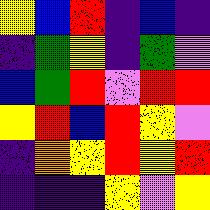[["yellow", "blue", "red", "indigo", "blue", "indigo"], ["indigo", "green", "yellow", "indigo", "green", "violet"], ["blue", "green", "red", "violet", "red", "red"], ["yellow", "red", "blue", "red", "yellow", "violet"], ["indigo", "orange", "yellow", "red", "yellow", "red"], ["indigo", "indigo", "indigo", "yellow", "violet", "yellow"]]